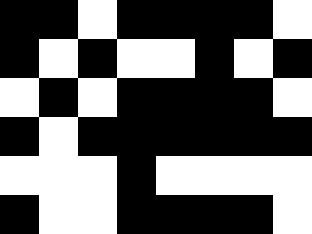[["black", "black", "white", "black", "black", "black", "black", "white"], ["black", "white", "black", "white", "white", "black", "white", "black"], ["white", "black", "white", "black", "black", "black", "black", "white"], ["black", "white", "black", "black", "black", "black", "black", "black"], ["white", "white", "white", "black", "white", "white", "white", "white"], ["black", "white", "white", "black", "black", "black", "black", "white"]]